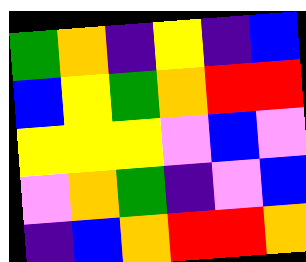[["green", "orange", "indigo", "yellow", "indigo", "blue"], ["blue", "yellow", "green", "orange", "red", "red"], ["yellow", "yellow", "yellow", "violet", "blue", "violet"], ["violet", "orange", "green", "indigo", "violet", "blue"], ["indigo", "blue", "orange", "red", "red", "orange"]]